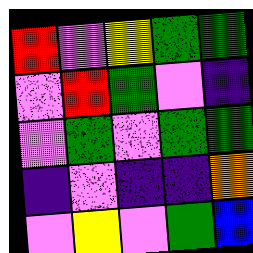[["red", "violet", "yellow", "green", "green"], ["violet", "red", "green", "violet", "indigo"], ["violet", "green", "violet", "green", "green"], ["indigo", "violet", "indigo", "indigo", "orange"], ["violet", "yellow", "violet", "green", "blue"]]